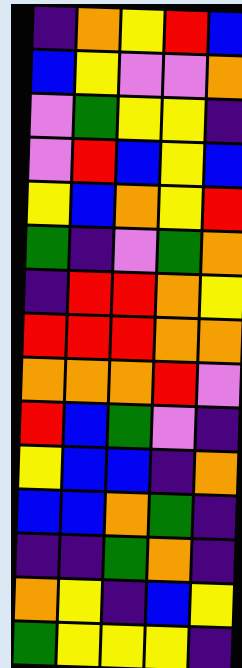[["indigo", "orange", "yellow", "red", "blue"], ["blue", "yellow", "violet", "violet", "orange"], ["violet", "green", "yellow", "yellow", "indigo"], ["violet", "red", "blue", "yellow", "blue"], ["yellow", "blue", "orange", "yellow", "red"], ["green", "indigo", "violet", "green", "orange"], ["indigo", "red", "red", "orange", "yellow"], ["red", "red", "red", "orange", "orange"], ["orange", "orange", "orange", "red", "violet"], ["red", "blue", "green", "violet", "indigo"], ["yellow", "blue", "blue", "indigo", "orange"], ["blue", "blue", "orange", "green", "indigo"], ["indigo", "indigo", "green", "orange", "indigo"], ["orange", "yellow", "indigo", "blue", "yellow"], ["green", "yellow", "yellow", "yellow", "indigo"]]